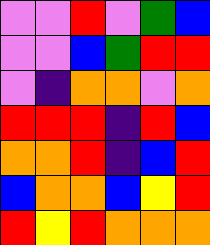[["violet", "violet", "red", "violet", "green", "blue"], ["violet", "violet", "blue", "green", "red", "red"], ["violet", "indigo", "orange", "orange", "violet", "orange"], ["red", "red", "red", "indigo", "red", "blue"], ["orange", "orange", "red", "indigo", "blue", "red"], ["blue", "orange", "orange", "blue", "yellow", "red"], ["red", "yellow", "red", "orange", "orange", "orange"]]